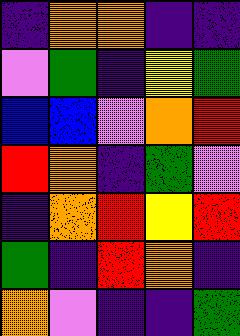[["indigo", "orange", "orange", "indigo", "indigo"], ["violet", "green", "indigo", "yellow", "green"], ["blue", "blue", "violet", "orange", "red"], ["red", "orange", "indigo", "green", "violet"], ["indigo", "orange", "red", "yellow", "red"], ["green", "indigo", "red", "orange", "indigo"], ["orange", "violet", "indigo", "indigo", "green"]]